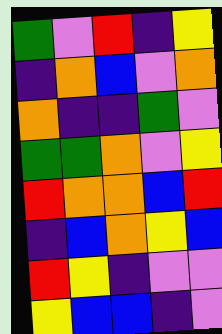[["green", "violet", "red", "indigo", "yellow"], ["indigo", "orange", "blue", "violet", "orange"], ["orange", "indigo", "indigo", "green", "violet"], ["green", "green", "orange", "violet", "yellow"], ["red", "orange", "orange", "blue", "red"], ["indigo", "blue", "orange", "yellow", "blue"], ["red", "yellow", "indigo", "violet", "violet"], ["yellow", "blue", "blue", "indigo", "violet"]]